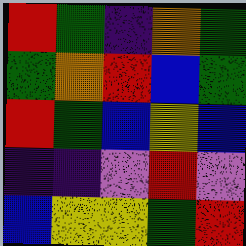[["red", "green", "indigo", "orange", "green"], ["green", "orange", "red", "blue", "green"], ["red", "green", "blue", "yellow", "blue"], ["indigo", "indigo", "violet", "red", "violet"], ["blue", "yellow", "yellow", "green", "red"]]